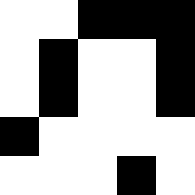[["white", "white", "black", "black", "black"], ["white", "black", "white", "white", "black"], ["white", "black", "white", "white", "black"], ["black", "white", "white", "white", "white"], ["white", "white", "white", "black", "white"]]